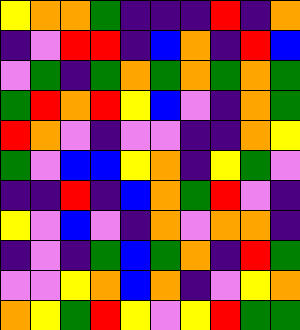[["yellow", "orange", "orange", "green", "indigo", "indigo", "indigo", "red", "indigo", "orange"], ["indigo", "violet", "red", "red", "indigo", "blue", "orange", "indigo", "red", "blue"], ["violet", "green", "indigo", "green", "orange", "green", "orange", "green", "orange", "green"], ["green", "red", "orange", "red", "yellow", "blue", "violet", "indigo", "orange", "green"], ["red", "orange", "violet", "indigo", "violet", "violet", "indigo", "indigo", "orange", "yellow"], ["green", "violet", "blue", "blue", "yellow", "orange", "indigo", "yellow", "green", "violet"], ["indigo", "indigo", "red", "indigo", "blue", "orange", "green", "red", "violet", "indigo"], ["yellow", "violet", "blue", "violet", "indigo", "orange", "violet", "orange", "orange", "indigo"], ["indigo", "violet", "indigo", "green", "blue", "green", "orange", "indigo", "red", "green"], ["violet", "violet", "yellow", "orange", "blue", "orange", "indigo", "violet", "yellow", "orange"], ["orange", "yellow", "green", "red", "yellow", "violet", "yellow", "red", "green", "green"]]